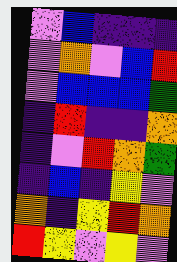[["violet", "blue", "indigo", "indigo", "indigo"], ["violet", "orange", "violet", "blue", "red"], ["violet", "blue", "blue", "blue", "green"], ["indigo", "red", "indigo", "indigo", "orange"], ["indigo", "violet", "red", "orange", "green"], ["indigo", "blue", "indigo", "yellow", "violet"], ["orange", "indigo", "yellow", "red", "orange"], ["red", "yellow", "violet", "yellow", "violet"]]